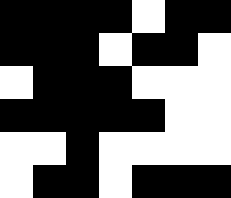[["black", "black", "black", "black", "white", "black", "black"], ["black", "black", "black", "white", "black", "black", "white"], ["white", "black", "black", "black", "white", "white", "white"], ["black", "black", "black", "black", "black", "white", "white"], ["white", "white", "black", "white", "white", "white", "white"], ["white", "black", "black", "white", "black", "black", "black"]]